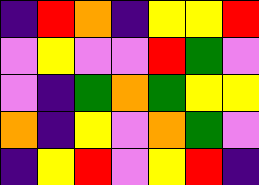[["indigo", "red", "orange", "indigo", "yellow", "yellow", "red"], ["violet", "yellow", "violet", "violet", "red", "green", "violet"], ["violet", "indigo", "green", "orange", "green", "yellow", "yellow"], ["orange", "indigo", "yellow", "violet", "orange", "green", "violet"], ["indigo", "yellow", "red", "violet", "yellow", "red", "indigo"]]